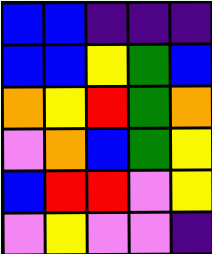[["blue", "blue", "indigo", "indigo", "indigo"], ["blue", "blue", "yellow", "green", "blue"], ["orange", "yellow", "red", "green", "orange"], ["violet", "orange", "blue", "green", "yellow"], ["blue", "red", "red", "violet", "yellow"], ["violet", "yellow", "violet", "violet", "indigo"]]